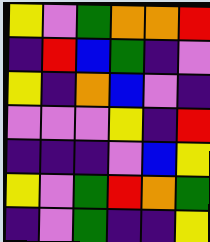[["yellow", "violet", "green", "orange", "orange", "red"], ["indigo", "red", "blue", "green", "indigo", "violet"], ["yellow", "indigo", "orange", "blue", "violet", "indigo"], ["violet", "violet", "violet", "yellow", "indigo", "red"], ["indigo", "indigo", "indigo", "violet", "blue", "yellow"], ["yellow", "violet", "green", "red", "orange", "green"], ["indigo", "violet", "green", "indigo", "indigo", "yellow"]]